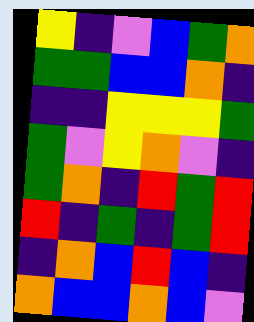[["yellow", "indigo", "violet", "blue", "green", "orange"], ["green", "green", "blue", "blue", "orange", "indigo"], ["indigo", "indigo", "yellow", "yellow", "yellow", "green"], ["green", "violet", "yellow", "orange", "violet", "indigo"], ["green", "orange", "indigo", "red", "green", "red"], ["red", "indigo", "green", "indigo", "green", "red"], ["indigo", "orange", "blue", "red", "blue", "indigo"], ["orange", "blue", "blue", "orange", "blue", "violet"]]